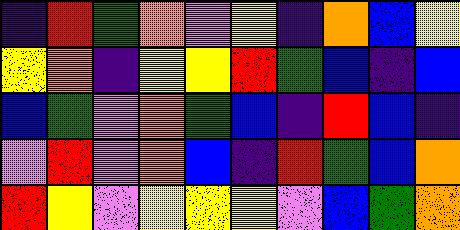[["indigo", "red", "green", "orange", "violet", "yellow", "indigo", "orange", "blue", "yellow"], ["yellow", "orange", "indigo", "yellow", "yellow", "red", "green", "blue", "indigo", "blue"], ["blue", "green", "violet", "orange", "green", "blue", "indigo", "red", "blue", "indigo"], ["violet", "red", "violet", "orange", "blue", "indigo", "red", "green", "blue", "orange"], ["red", "yellow", "violet", "yellow", "yellow", "yellow", "violet", "blue", "green", "orange"]]